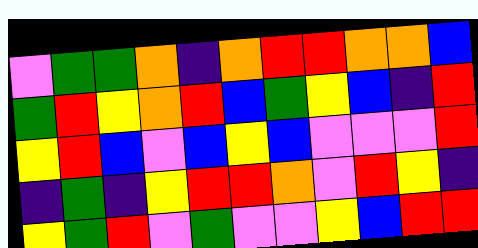[["violet", "green", "green", "orange", "indigo", "orange", "red", "red", "orange", "orange", "blue"], ["green", "red", "yellow", "orange", "red", "blue", "green", "yellow", "blue", "indigo", "red"], ["yellow", "red", "blue", "violet", "blue", "yellow", "blue", "violet", "violet", "violet", "red"], ["indigo", "green", "indigo", "yellow", "red", "red", "orange", "violet", "red", "yellow", "indigo"], ["yellow", "green", "red", "violet", "green", "violet", "violet", "yellow", "blue", "red", "red"]]